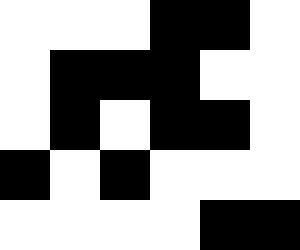[["white", "white", "white", "black", "black", "white"], ["white", "black", "black", "black", "white", "white"], ["white", "black", "white", "black", "black", "white"], ["black", "white", "black", "white", "white", "white"], ["white", "white", "white", "white", "black", "black"]]